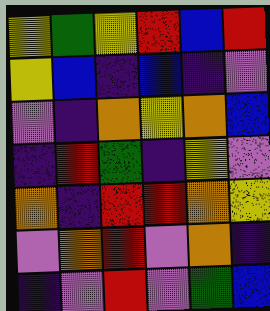[["yellow", "green", "yellow", "red", "blue", "red"], ["yellow", "blue", "indigo", "blue", "indigo", "violet"], ["violet", "indigo", "orange", "yellow", "orange", "blue"], ["indigo", "red", "green", "indigo", "yellow", "violet"], ["orange", "indigo", "red", "red", "orange", "yellow"], ["violet", "orange", "red", "violet", "orange", "indigo"], ["indigo", "violet", "red", "violet", "green", "blue"]]